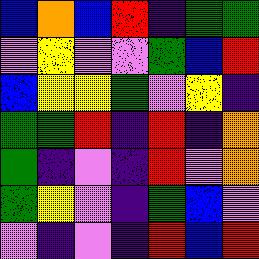[["blue", "orange", "blue", "red", "indigo", "green", "green"], ["violet", "yellow", "violet", "violet", "green", "blue", "red"], ["blue", "yellow", "yellow", "green", "violet", "yellow", "indigo"], ["green", "green", "red", "indigo", "red", "indigo", "orange"], ["green", "indigo", "violet", "indigo", "red", "violet", "orange"], ["green", "yellow", "violet", "indigo", "green", "blue", "violet"], ["violet", "indigo", "violet", "indigo", "red", "blue", "red"]]